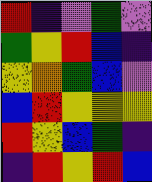[["red", "indigo", "violet", "green", "violet"], ["green", "yellow", "red", "blue", "indigo"], ["yellow", "orange", "green", "blue", "violet"], ["blue", "red", "yellow", "yellow", "yellow"], ["red", "yellow", "blue", "green", "indigo"], ["indigo", "red", "yellow", "red", "blue"]]